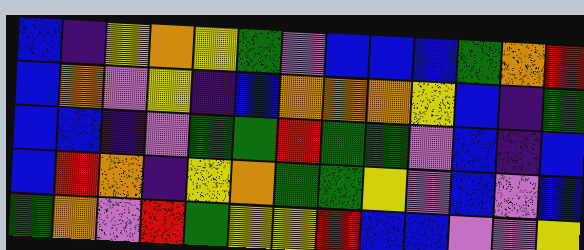[["blue", "indigo", "yellow", "orange", "yellow", "green", "violet", "blue", "blue", "blue", "green", "orange", "red"], ["blue", "orange", "violet", "yellow", "indigo", "blue", "orange", "orange", "orange", "yellow", "blue", "indigo", "green"], ["blue", "blue", "indigo", "violet", "green", "green", "red", "green", "green", "violet", "blue", "indigo", "blue"], ["blue", "red", "orange", "indigo", "yellow", "orange", "green", "green", "yellow", "violet", "blue", "violet", "blue"], ["green", "orange", "violet", "red", "green", "yellow", "yellow", "red", "blue", "blue", "violet", "violet", "yellow"]]